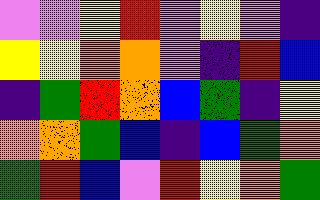[["violet", "violet", "yellow", "red", "violet", "yellow", "violet", "indigo"], ["yellow", "yellow", "orange", "orange", "violet", "indigo", "red", "blue"], ["indigo", "green", "red", "orange", "blue", "green", "indigo", "yellow"], ["orange", "orange", "green", "blue", "indigo", "blue", "green", "orange"], ["green", "red", "blue", "violet", "red", "yellow", "orange", "green"]]